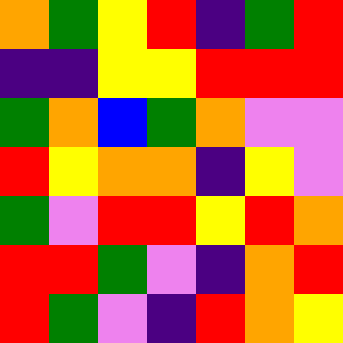[["orange", "green", "yellow", "red", "indigo", "green", "red"], ["indigo", "indigo", "yellow", "yellow", "red", "red", "red"], ["green", "orange", "blue", "green", "orange", "violet", "violet"], ["red", "yellow", "orange", "orange", "indigo", "yellow", "violet"], ["green", "violet", "red", "red", "yellow", "red", "orange"], ["red", "red", "green", "violet", "indigo", "orange", "red"], ["red", "green", "violet", "indigo", "red", "orange", "yellow"]]